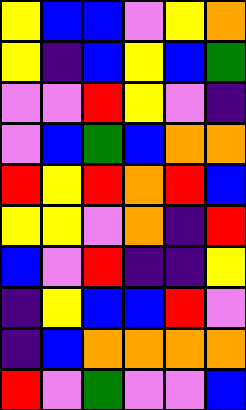[["yellow", "blue", "blue", "violet", "yellow", "orange"], ["yellow", "indigo", "blue", "yellow", "blue", "green"], ["violet", "violet", "red", "yellow", "violet", "indigo"], ["violet", "blue", "green", "blue", "orange", "orange"], ["red", "yellow", "red", "orange", "red", "blue"], ["yellow", "yellow", "violet", "orange", "indigo", "red"], ["blue", "violet", "red", "indigo", "indigo", "yellow"], ["indigo", "yellow", "blue", "blue", "red", "violet"], ["indigo", "blue", "orange", "orange", "orange", "orange"], ["red", "violet", "green", "violet", "violet", "blue"]]